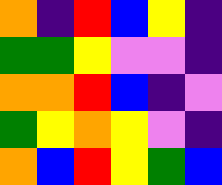[["orange", "indigo", "red", "blue", "yellow", "indigo"], ["green", "green", "yellow", "violet", "violet", "indigo"], ["orange", "orange", "red", "blue", "indigo", "violet"], ["green", "yellow", "orange", "yellow", "violet", "indigo"], ["orange", "blue", "red", "yellow", "green", "blue"]]